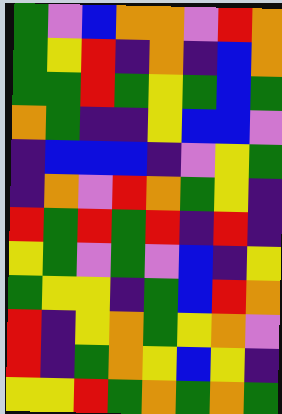[["green", "violet", "blue", "orange", "orange", "violet", "red", "orange"], ["green", "yellow", "red", "indigo", "orange", "indigo", "blue", "orange"], ["green", "green", "red", "green", "yellow", "green", "blue", "green"], ["orange", "green", "indigo", "indigo", "yellow", "blue", "blue", "violet"], ["indigo", "blue", "blue", "blue", "indigo", "violet", "yellow", "green"], ["indigo", "orange", "violet", "red", "orange", "green", "yellow", "indigo"], ["red", "green", "red", "green", "red", "indigo", "red", "indigo"], ["yellow", "green", "violet", "green", "violet", "blue", "indigo", "yellow"], ["green", "yellow", "yellow", "indigo", "green", "blue", "red", "orange"], ["red", "indigo", "yellow", "orange", "green", "yellow", "orange", "violet"], ["red", "indigo", "green", "orange", "yellow", "blue", "yellow", "indigo"], ["yellow", "yellow", "red", "green", "orange", "green", "orange", "green"]]